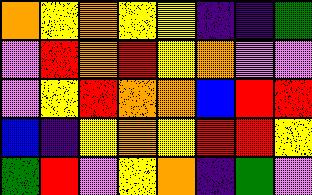[["orange", "yellow", "orange", "yellow", "yellow", "indigo", "indigo", "green"], ["violet", "red", "orange", "red", "yellow", "orange", "violet", "violet"], ["violet", "yellow", "red", "orange", "orange", "blue", "red", "red"], ["blue", "indigo", "yellow", "orange", "yellow", "red", "red", "yellow"], ["green", "red", "violet", "yellow", "orange", "indigo", "green", "violet"]]